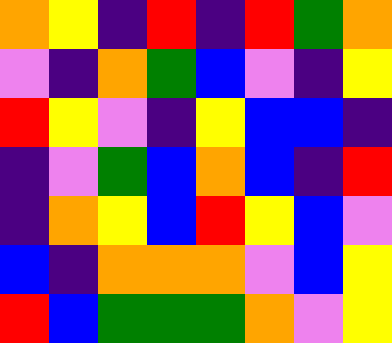[["orange", "yellow", "indigo", "red", "indigo", "red", "green", "orange"], ["violet", "indigo", "orange", "green", "blue", "violet", "indigo", "yellow"], ["red", "yellow", "violet", "indigo", "yellow", "blue", "blue", "indigo"], ["indigo", "violet", "green", "blue", "orange", "blue", "indigo", "red"], ["indigo", "orange", "yellow", "blue", "red", "yellow", "blue", "violet"], ["blue", "indigo", "orange", "orange", "orange", "violet", "blue", "yellow"], ["red", "blue", "green", "green", "green", "orange", "violet", "yellow"]]